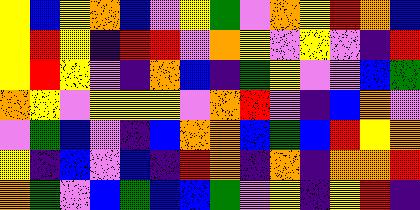[["yellow", "blue", "yellow", "orange", "blue", "violet", "yellow", "green", "violet", "orange", "yellow", "red", "orange", "blue"], ["yellow", "red", "yellow", "indigo", "red", "red", "violet", "orange", "yellow", "violet", "yellow", "violet", "indigo", "red"], ["yellow", "red", "yellow", "violet", "indigo", "orange", "blue", "indigo", "green", "yellow", "violet", "violet", "blue", "green"], ["orange", "yellow", "violet", "yellow", "yellow", "yellow", "violet", "orange", "red", "violet", "indigo", "blue", "orange", "violet"], ["violet", "green", "blue", "violet", "indigo", "blue", "orange", "orange", "blue", "green", "blue", "red", "yellow", "orange"], ["yellow", "indigo", "blue", "violet", "blue", "indigo", "red", "orange", "indigo", "orange", "indigo", "orange", "orange", "red"], ["orange", "green", "violet", "blue", "green", "blue", "blue", "green", "violet", "yellow", "indigo", "yellow", "red", "indigo"]]